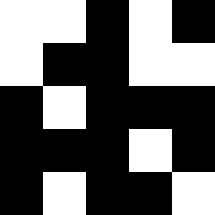[["white", "white", "black", "white", "black"], ["white", "black", "black", "white", "white"], ["black", "white", "black", "black", "black"], ["black", "black", "black", "white", "black"], ["black", "white", "black", "black", "white"]]